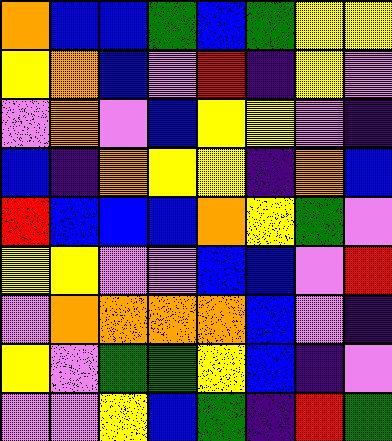[["orange", "blue", "blue", "green", "blue", "green", "yellow", "yellow"], ["yellow", "orange", "blue", "violet", "red", "indigo", "yellow", "violet"], ["violet", "orange", "violet", "blue", "yellow", "yellow", "violet", "indigo"], ["blue", "indigo", "orange", "yellow", "yellow", "indigo", "orange", "blue"], ["red", "blue", "blue", "blue", "orange", "yellow", "green", "violet"], ["yellow", "yellow", "violet", "violet", "blue", "blue", "violet", "red"], ["violet", "orange", "orange", "orange", "orange", "blue", "violet", "indigo"], ["yellow", "violet", "green", "green", "yellow", "blue", "indigo", "violet"], ["violet", "violet", "yellow", "blue", "green", "indigo", "red", "green"]]